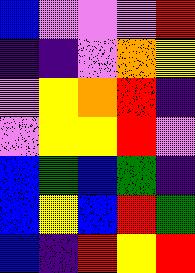[["blue", "violet", "violet", "violet", "red"], ["indigo", "indigo", "violet", "orange", "yellow"], ["violet", "yellow", "orange", "red", "indigo"], ["violet", "yellow", "yellow", "red", "violet"], ["blue", "green", "blue", "green", "indigo"], ["blue", "yellow", "blue", "red", "green"], ["blue", "indigo", "red", "yellow", "red"]]